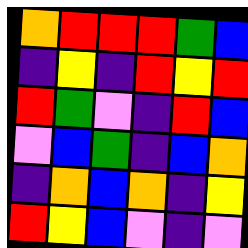[["orange", "red", "red", "red", "green", "blue"], ["indigo", "yellow", "indigo", "red", "yellow", "red"], ["red", "green", "violet", "indigo", "red", "blue"], ["violet", "blue", "green", "indigo", "blue", "orange"], ["indigo", "orange", "blue", "orange", "indigo", "yellow"], ["red", "yellow", "blue", "violet", "indigo", "violet"]]